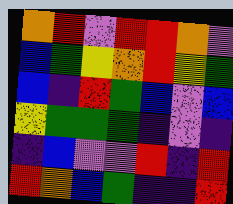[["orange", "red", "violet", "red", "red", "orange", "violet"], ["blue", "green", "yellow", "orange", "red", "yellow", "green"], ["blue", "indigo", "red", "green", "blue", "violet", "blue"], ["yellow", "green", "green", "green", "indigo", "violet", "indigo"], ["indigo", "blue", "violet", "violet", "red", "indigo", "red"], ["red", "orange", "blue", "green", "indigo", "indigo", "red"]]